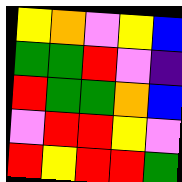[["yellow", "orange", "violet", "yellow", "blue"], ["green", "green", "red", "violet", "indigo"], ["red", "green", "green", "orange", "blue"], ["violet", "red", "red", "yellow", "violet"], ["red", "yellow", "red", "red", "green"]]